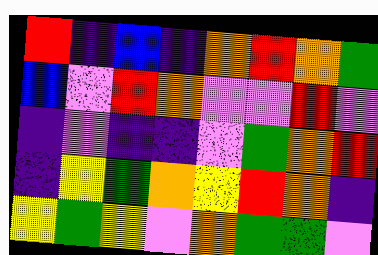[["red", "indigo", "blue", "indigo", "orange", "red", "orange", "green"], ["blue", "violet", "red", "orange", "violet", "violet", "red", "violet"], ["indigo", "violet", "indigo", "indigo", "violet", "green", "orange", "red"], ["indigo", "yellow", "green", "orange", "yellow", "red", "orange", "indigo"], ["yellow", "green", "yellow", "violet", "orange", "green", "green", "violet"]]